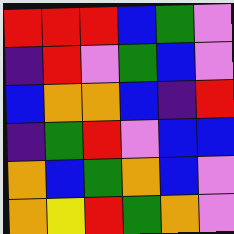[["red", "red", "red", "blue", "green", "violet"], ["indigo", "red", "violet", "green", "blue", "violet"], ["blue", "orange", "orange", "blue", "indigo", "red"], ["indigo", "green", "red", "violet", "blue", "blue"], ["orange", "blue", "green", "orange", "blue", "violet"], ["orange", "yellow", "red", "green", "orange", "violet"]]